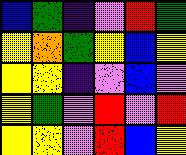[["blue", "green", "indigo", "violet", "red", "green"], ["yellow", "orange", "green", "yellow", "blue", "yellow"], ["yellow", "yellow", "indigo", "violet", "blue", "violet"], ["yellow", "green", "violet", "red", "violet", "red"], ["yellow", "yellow", "violet", "red", "blue", "yellow"]]